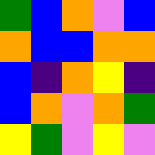[["green", "blue", "orange", "violet", "blue"], ["orange", "blue", "blue", "orange", "orange"], ["blue", "indigo", "orange", "yellow", "indigo"], ["blue", "orange", "violet", "orange", "green"], ["yellow", "green", "violet", "yellow", "violet"]]